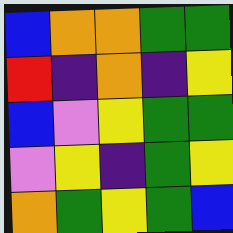[["blue", "orange", "orange", "green", "green"], ["red", "indigo", "orange", "indigo", "yellow"], ["blue", "violet", "yellow", "green", "green"], ["violet", "yellow", "indigo", "green", "yellow"], ["orange", "green", "yellow", "green", "blue"]]